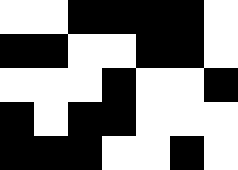[["white", "white", "black", "black", "black", "black", "white"], ["black", "black", "white", "white", "black", "black", "white"], ["white", "white", "white", "black", "white", "white", "black"], ["black", "white", "black", "black", "white", "white", "white"], ["black", "black", "black", "white", "white", "black", "white"]]